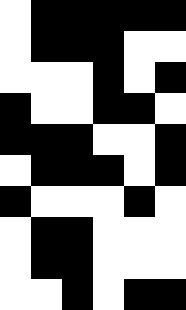[["white", "black", "black", "black", "black", "black"], ["white", "black", "black", "black", "white", "white"], ["white", "white", "white", "black", "white", "black"], ["black", "white", "white", "black", "black", "white"], ["black", "black", "black", "white", "white", "black"], ["white", "black", "black", "black", "white", "black"], ["black", "white", "white", "white", "black", "white"], ["white", "black", "black", "white", "white", "white"], ["white", "black", "black", "white", "white", "white"], ["white", "white", "black", "white", "black", "black"]]